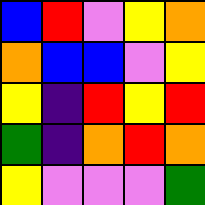[["blue", "red", "violet", "yellow", "orange"], ["orange", "blue", "blue", "violet", "yellow"], ["yellow", "indigo", "red", "yellow", "red"], ["green", "indigo", "orange", "red", "orange"], ["yellow", "violet", "violet", "violet", "green"]]